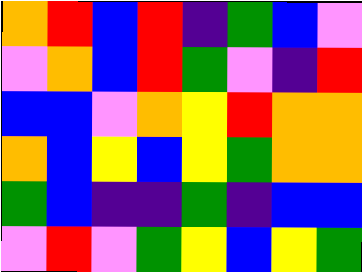[["orange", "red", "blue", "red", "indigo", "green", "blue", "violet"], ["violet", "orange", "blue", "red", "green", "violet", "indigo", "red"], ["blue", "blue", "violet", "orange", "yellow", "red", "orange", "orange"], ["orange", "blue", "yellow", "blue", "yellow", "green", "orange", "orange"], ["green", "blue", "indigo", "indigo", "green", "indigo", "blue", "blue"], ["violet", "red", "violet", "green", "yellow", "blue", "yellow", "green"]]